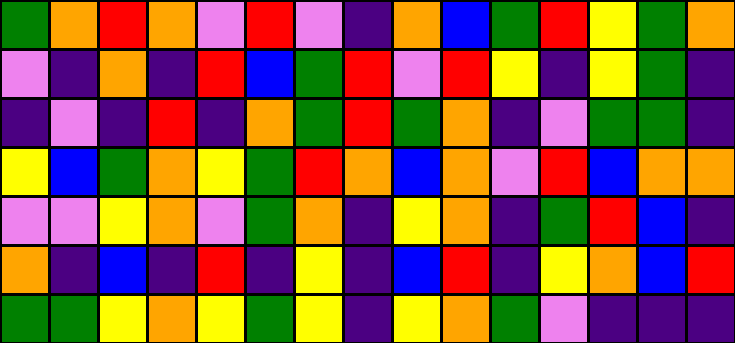[["green", "orange", "red", "orange", "violet", "red", "violet", "indigo", "orange", "blue", "green", "red", "yellow", "green", "orange"], ["violet", "indigo", "orange", "indigo", "red", "blue", "green", "red", "violet", "red", "yellow", "indigo", "yellow", "green", "indigo"], ["indigo", "violet", "indigo", "red", "indigo", "orange", "green", "red", "green", "orange", "indigo", "violet", "green", "green", "indigo"], ["yellow", "blue", "green", "orange", "yellow", "green", "red", "orange", "blue", "orange", "violet", "red", "blue", "orange", "orange"], ["violet", "violet", "yellow", "orange", "violet", "green", "orange", "indigo", "yellow", "orange", "indigo", "green", "red", "blue", "indigo"], ["orange", "indigo", "blue", "indigo", "red", "indigo", "yellow", "indigo", "blue", "red", "indigo", "yellow", "orange", "blue", "red"], ["green", "green", "yellow", "orange", "yellow", "green", "yellow", "indigo", "yellow", "orange", "green", "violet", "indigo", "indigo", "indigo"]]